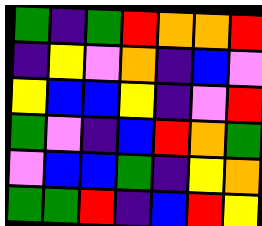[["green", "indigo", "green", "red", "orange", "orange", "red"], ["indigo", "yellow", "violet", "orange", "indigo", "blue", "violet"], ["yellow", "blue", "blue", "yellow", "indigo", "violet", "red"], ["green", "violet", "indigo", "blue", "red", "orange", "green"], ["violet", "blue", "blue", "green", "indigo", "yellow", "orange"], ["green", "green", "red", "indigo", "blue", "red", "yellow"]]